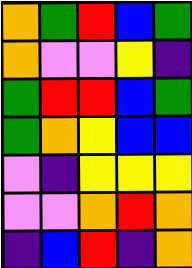[["orange", "green", "red", "blue", "green"], ["orange", "violet", "violet", "yellow", "indigo"], ["green", "red", "red", "blue", "green"], ["green", "orange", "yellow", "blue", "blue"], ["violet", "indigo", "yellow", "yellow", "yellow"], ["violet", "violet", "orange", "red", "orange"], ["indigo", "blue", "red", "indigo", "orange"]]